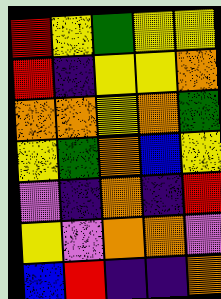[["red", "yellow", "green", "yellow", "yellow"], ["red", "indigo", "yellow", "yellow", "orange"], ["orange", "orange", "yellow", "orange", "green"], ["yellow", "green", "orange", "blue", "yellow"], ["violet", "indigo", "orange", "indigo", "red"], ["yellow", "violet", "orange", "orange", "violet"], ["blue", "red", "indigo", "indigo", "orange"]]